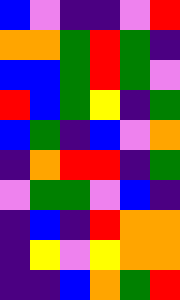[["blue", "violet", "indigo", "indigo", "violet", "red"], ["orange", "orange", "green", "red", "green", "indigo"], ["blue", "blue", "green", "red", "green", "violet"], ["red", "blue", "green", "yellow", "indigo", "green"], ["blue", "green", "indigo", "blue", "violet", "orange"], ["indigo", "orange", "red", "red", "indigo", "green"], ["violet", "green", "green", "violet", "blue", "indigo"], ["indigo", "blue", "indigo", "red", "orange", "orange"], ["indigo", "yellow", "violet", "yellow", "orange", "orange"], ["indigo", "indigo", "blue", "orange", "green", "red"]]